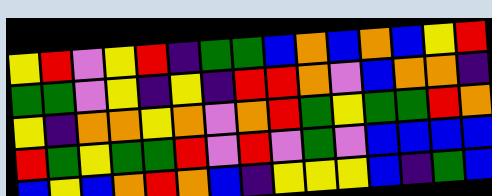[["yellow", "red", "violet", "yellow", "red", "indigo", "green", "green", "blue", "orange", "blue", "orange", "blue", "yellow", "red"], ["green", "green", "violet", "yellow", "indigo", "yellow", "indigo", "red", "red", "orange", "violet", "blue", "orange", "orange", "indigo"], ["yellow", "indigo", "orange", "orange", "yellow", "orange", "violet", "orange", "red", "green", "yellow", "green", "green", "red", "orange"], ["red", "green", "yellow", "green", "green", "red", "violet", "red", "violet", "green", "violet", "blue", "blue", "blue", "blue"], ["blue", "yellow", "blue", "orange", "red", "orange", "blue", "indigo", "yellow", "yellow", "yellow", "blue", "indigo", "green", "blue"]]